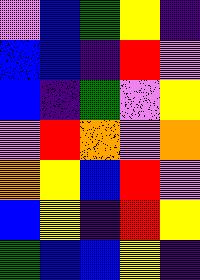[["violet", "blue", "green", "yellow", "indigo"], ["blue", "blue", "indigo", "red", "violet"], ["blue", "indigo", "green", "violet", "yellow"], ["violet", "red", "orange", "violet", "orange"], ["orange", "yellow", "blue", "red", "violet"], ["blue", "yellow", "indigo", "red", "yellow"], ["green", "blue", "blue", "yellow", "indigo"]]